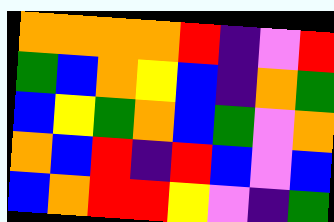[["orange", "orange", "orange", "orange", "red", "indigo", "violet", "red"], ["green", "blue", "orange", "yellow", "blue", "indigo", "orange", "green"], ["blue", "yellow", "green", "orange", "blue", "green", "violet", "orange"], ["orange", "blue", "red", "indigo", "red", "blue", "violet", "blue"], ["blue", "orange", "red", "red", "yellow", "violet", "indigo", "green"]]